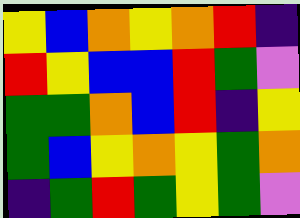[["yellow", "blue", "orange", "yellow", "orange", "red", "indigo"], ["red", "yellow", "blue", "blue", "red", "green", "violet"], ["green", "green", "orange", "blue", "red", "indigo", "yellow"], ["green", "blue", "yellow", "orange", "yellow", "green", "orange"], ["indigo", "green", "red", "green", "yellow", "green", "violet"]]